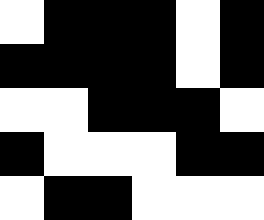[["white", "black", "black", "black", "white", "black"], ["black", "black", "black", "black", "white", "black"], ["white", "white", "black", "black", "black", "white"], ["black", "white", "white", "white", "black", "black"], ["white", "black", "black", "white", "white", "white"]]